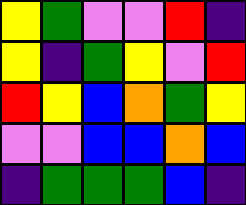[["yellow", "green", "violet", "violet", "red", "indigo"], ["yellow", "indigo", "green", "yellow", "violet", "red"], ["red", "yellow", "blue", "orange", "green", "yellow"], ["violet", "violet", "blue", "blue", "orange", "blue"], ["indigo", "green", "green", "green", "blue", "indigo"]]